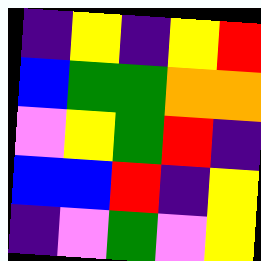[["indigo", "yellow", "indigo", "yellow", "red"], ["blue", "green", "green", "orange", "orange"], ["violet", "yellow", "green", "red", "indigo"], ["blue", "blue", "red", "indigo", "yellow"], ["indigo", "violet", "green", "violet", "yellow"]]